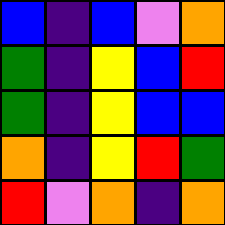[["blue", "indigo", "blue", "violet", "orange"], ["green", "indigo", "yellow", "blue", "red"], ["green", "indigo", "yellow", "blue", "blue"], ["orange", "indigo", "yellow", "red", "green"], ["red", "violet", "orange", "indigo", "orange"]]